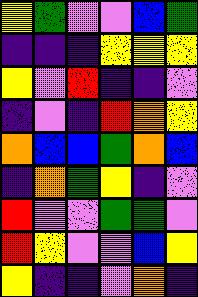[["yellow", "green", "violet", "violet", "blue", "green"], ["indigo", "indigo", "indigo", "yellow", "yellow", "yellow"], ["yellow", "violet", "red", "indigo", "indigo", "violet"], ["indigo", "violet", "indigo", "red", "orange", "yellow"], ["orange", "blue", "blue", "green", "orange", "blue"], ["indigo", "orange", "green", "yellow", "indigo", "violet"], ["red", "violet", "violet", "green", "green", "violet"], ["red", "yellow", "violet", "violet", "blue", "yellow"], ["yellow", "indigo", "indigo", "violet", "orange", "indigo"]]